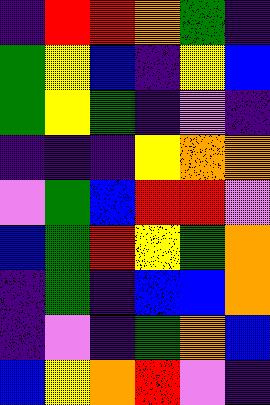[["indigo", "red", "red", "orange", "green", "indigo"], ["green", "yellow", "blue", "indigo", "yellow", "blue"], ["green", "yellow", "green", "indigo", "violet", "indigo"], ["indigo", "indigo", "indigo", "yellow", "orange", "orange"], ["violet", "green", "blue", "red", "red", "violet"], ["blue", "green", "red", "yellow", "green", "orange"], ["indigo", "green", "indigo", "blue", "blue", "orange"], ["indigo", "violet", "indigo", "green", "orange", "blue"], ["blue", "yellow", "orange", "red", "violet", "indigo"]]